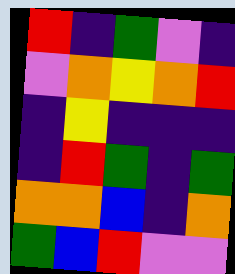[["red", "indigo", "green", "violet", "indigo"], ["violet", "orange", "yellow", "orange", "red"], ["indigo", "yellow", "indigo", "indigo", "indigo"], ["indigo", "red", "green", "indigo", "green"], ["orange", "orange", "blue", "indigo", "orange"], ["green", "blue", "red", "violet", "violet"]]